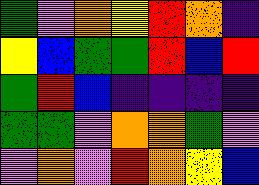[["green", "violet", "orange", "yellow", "red", "orange", "indigo"], ["yellow", "blue", "green", "green", "red", "blue", "red"], ["green", "red", "blue", "indigo", "indigo", "indigo", "indigo"], ["green", "green", "violet", "orange", "orange", "green", "violet"], ["violet", "orange", "violet", "red", "orange", "yellow", "blue"]]